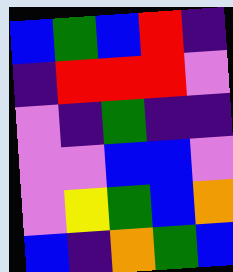[["blue", "green", "blue", "red", "indigo"], ["indigo", "red", "red", "red", "violet"], ["violet", "indigo", "green", "indigo", "indigo"], ["violet", "violet", "blue", "blue", "violet"], ["violet", "yellow", "green", "blue", "orange"], ["blue", "indigo", "orange", "green", "blue"]]